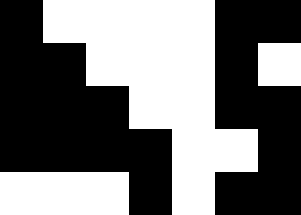[["black", "white", "white", "white", "white", "black", "black"], ["black", "black", "white", "white", "white", "black", "white"], ["black", "black", "black", "white", "white", "black", "black"], ["black", "black", "black", "black", "white", "white", "black"], ["white", "white", "white", "black", "white", "black", "black"]]